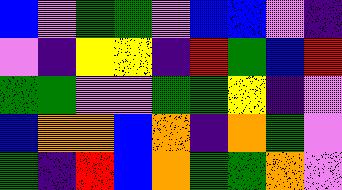[["blue", "violet", "green", "green", "violet", "blue", "blue", "violet", "indigo"], ["violet", "indigo", "yellow", "yellow", "indigo", "red", "green", "blue", "red"], ["green", "green", "violet", "violet", "green", "green", "yellow", "indigo", "violet"], ["blue", "orange", "orange", "blue", "orange", "indigo", "orange", "green", "violet"], ["green", "indigo", "red", "blue", "orange", "green", "green", "orange", "violet"]]